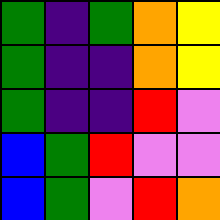[["green", "indigo", "green", "orange", "yellow"], ["green", "indigo", "indigo", "orange", "yellow"], ["green", "indigo", "indigo", "red", "violet"], ["blue", "green", "red", "violet", "violet"], ["blue", "green", "violet", "red", "orange"]]